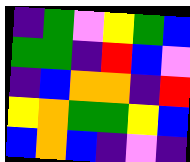[["indigo", "green", "violet", "yellow", "green", "blue"], ["green", "green", "indigo", "red", "blue", "violet"], ["indigo", "blue", "orange", "orange", "indigo", "red"], ["yellow", "orange", "green", "green", "yellow", "blue"], ["blue", "orange", "blue", "indigo", "violet", "indigo"]]